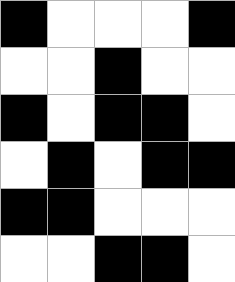[["black", "white", "white", "white", "black"], ["white", "white", "black", "white", "white"], ["black", "white", "black", "black", "white"], ["white", "black", "white", "black", "black"], ["black", "black", "white", "white", "white"], ["white", "white", "black", "black", "white"]]